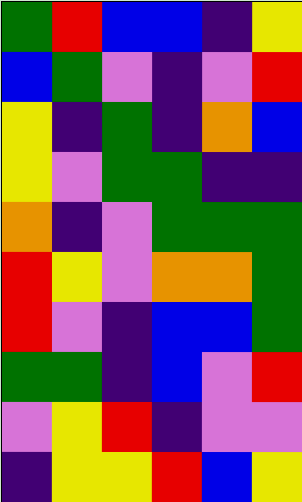[["green", "red", "blue", "blue", "indigo", "yellow"], ["blue", "green", "violet", "indigo", "violet", "red"], ["yellow", "indigo", "green", "indigo", "orange", "blue"], ["yellow", "violet", "green", "green", "indigo", "indigo"], ["orange", "indigo", "violet", "green", "green", "green"], ["red", "yellow", "violet", "orange", "orange", "green"], ["red", "violet", "indigo", "blue", "blue", "green"], ["green", "green", "indigo", "blue", "violet", "red"], ["violet", "yellow", "red", "indigo", "violet", "violet"], ["indigo", "yellow", "yellow", "red", "blue", "yellow"]]